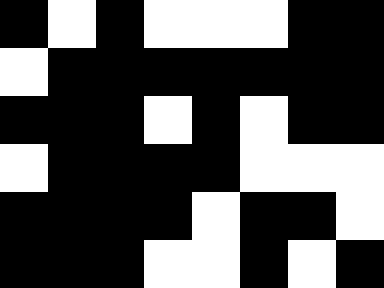[["black", "white", "black", "white", "white", "white", "black", "black"], ["white", "black", "black", "black", "black", "black", "black", "black"], ["black", "black", "black", "white", "black", "white", "black", "black"], ["white", "black", "black", "black", "black", "white", "white", "white"], ["black", "black", "black", "black", "white", "black", "black", "white"], ["black", "black", "black", "white", "white", "black", "white", "black"]]